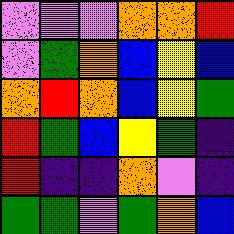[["violet", "violet", "violet", "orange", "orange", "red"], ["violet", "green", "orange", "blue", "yellow", "blue"], ["orange", "red", "orange", "blue", "yellow", "green"], ["red", "green", "blue", "yellow", "green", "indigo"], ["red", "indigo", "indigo", "orange", "violet", "indigo"], ["green", "green", "violet", "green", "orange", "blue"]]